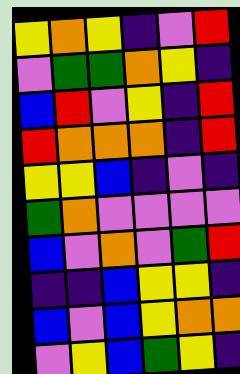[["yellow", "orange", "yellow", "indigo", "violet", "red"], ["violet", "green", "green", "orange", "yellow", "indigo"], ["blue", "red", "violet", "yellow", "indigo", "red"], ["red", "orange", "orange", "orange", "indigo", "red"], ["yellow", "yellow", "blue", "indigo", "violet", "indigo"], ["green", "orange", "violet", "violet", "violet", "violet"], ["blue", "violet", "orange", "violet", "green", "red"], ["indigo", "indigo", "blue", "yellow", "yellow", "indigo"], ["blue", "violet", "blue", "yellow", "orange", "orange"], ["violet", "yellow", "blue", "green", "yellow", "indigo"]]